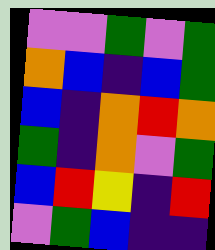[["violet", "violet", "green", "violet", "green"], ["orange", "blue", "indigo", "blue", "green"], ["blue", "indigo", "orange", "red", "orange"], ["green", "indigo", "orange", "violet", "green"], ["blue", "red", "yellow", "indigo", "red"], ["violet", "green", "blue", "indigo", "indigo"]]